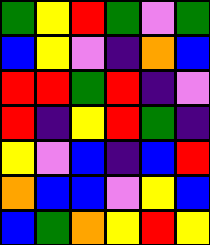[["green", "yellow", "red", "green", "violet", "green"], ["blue", "yellow", "violet", "indigo", "orange", "blue"], ["red", "red", "green", "red", "indigo", "violet"], ["red", "indigo", "yellow", "red", "green", "indigo"], ["yellow", "violet", "blue", "indigo", "blue", "red"], ["orange", "blue", "blue", "violet", "yellow", "blue"], ["blue", "green", "orange", "yellow", "red", "yellow"]]